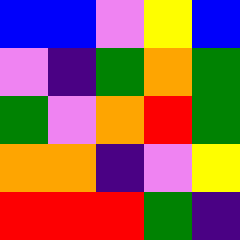[["blue", "blue", "violet", "yellow", "blue"], ["violet", "indigo", "green", "orange", "green"], ["green", "violet", "orange", "red", "green"], ["orange", "orange", "indigo", "violet", "yellow"], ["red", "red", "red", "green", "indigo"]]